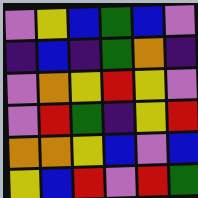[["violet", "yellow", "blue", "green", "blue", "violet"], ["indigo", "blue", "indigo", "green", "orange", "indigo"], ["violet", "orange", "yellow", "red", "yellow", "violet"], ["violet", "red", "green", "indigo", "yellow", "red"], ["orange", "orange", "yellow", "blue", "violet", "blue"], ["yellow", "blue", "red", "violet", "red", "green"]]